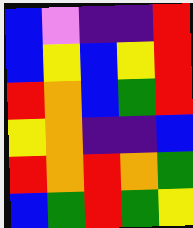[["blue", "violet", "indigo", "indigo", "red"], ["blue", "yellow", "blue", "yellow", "red"], ["red", "orange", "blue", "green", "red"], ["yellow", "orange", "indigo", "indigo", "blue"], ["red", "orange", "red", "orange", "green"], ["blue", "green", "red", "green", "yellow"]]